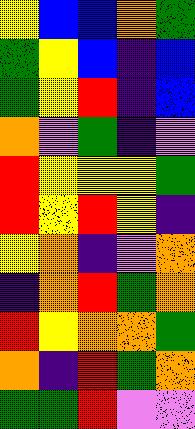[["yellow", "blue", "blue", "orange", "green"], ["green", "yellow", "blue", "indigo", "blue"], ["green", "yellow", "red", "indigo", "blue"], ["orange", "violet", "green", "indigo", "violet"], ["red", "yellow", "yellow", "yellow", "green"], ["red", "yellow", "red", "yellow", "indigo"], ["yellow", "orange", "indigo", "violet", "orange"], ["indigo", "orange", "red", "green", "orange"], ["red", "yellow", "orange", "orange", "green"], ["orange", "indigo", "red", "green", "orange"], ["green", "green", "red", "violet", "violet"]]